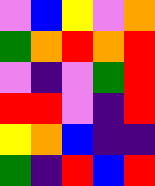[["violet", "blue", "yellow", "violet", "orange"], ["green", "orange", "red", "orange", "red"], ["violet", "indigo", "violet", "green", "red"], ["red", "red", "violet", "indigo", "red"], ["yellow", "orange", "blue", "indigo", "indigo"], ["green", "indigo", "red", "blue", "red"]]